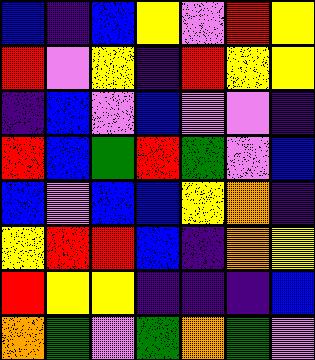[["blue", "indigo", "blue", "yellow", "violet", "red", "yellow"], ["red", "violet", "yellow", "indigo", "red", "yellow", "yellow"], ["indigo", "blue", "violet", "blue", "violet", "violet", "indigo"], ["red", "blue", "green", "red", "green", "violet", "blue"], ["blue", "violet", "blue", "blue", "yellow", "orange", "indigo"], ["yellow", "red", "red", "blue", "indigo", "orange", "yellow"], ["red", "yellow", "yellow", "indigo", "indigo", "indigo", "blue"], ["orange", "green", "violet", "green", "orange", "green", "violet"]]